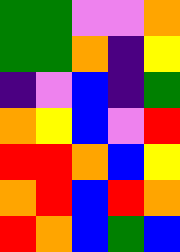[["green", "green", "violet", "violet", "orange"], ["green", "green", "orange", "indigo", "yellow"], ["indigo", "violet", "blue", "indigo", "green"], ["orange", "yellow", "blue", "violet", "red"], ["red", "red", "orange", "blue", "yellow"], ["orange", "red", "blue", "red", "orange"], ["red", "orange", "blue", "green", "blue"]]